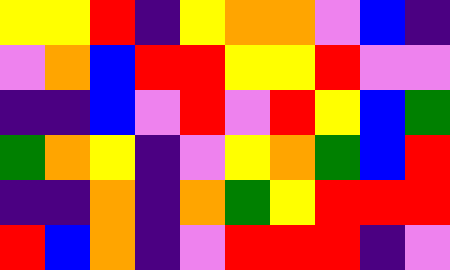[["yellow", "yellow", "red", "indigo", "yellow", "orange", "orange", "violet", "blue", "indigo"], ["violet", "orange", "blue", "red", "red", "yellow", "yellow", "red", "violet", "violet"], ["indigo", "indigo", "blue", "violet", "red", "violet", "red", "yellow", "blue", "green"], ["green", "orange", "yellow", "indigo", "violet", "yellow", "orange", "green", "blue", "red"], ["indigo", "indigo", "orange", "indigo", "orange", "green", "yellow", "red", "red", "red"], ["red", "blue", "orange", "indigo", "violet", "red", "red", "red", "indigo", "violet"]]